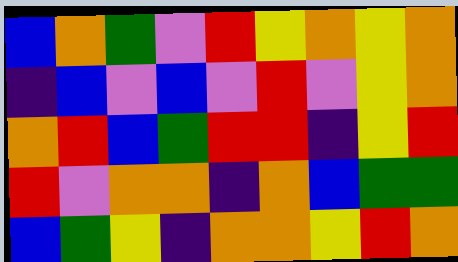[["blue", "orange", "green", "violet", "red", "yellow", "orange", "yellow", "orange"], ["indigo", "blue", "violet", "blue", "violet", "red", "violet", "yellow", "orange"], ["orange", "red", "blue", "green", "red", "red", "indigo", "yellow", "red"], ["red", "violet", "orange", "orange", "indigo", "orange", "blue", "green", "green"], ["blue", "green", "yellow", "indigo", "orange", "orange", "yellow", "red", "orange"]]